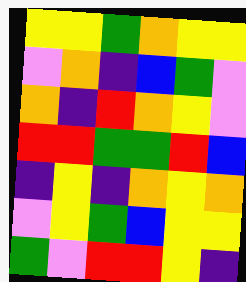[["yellow", "yellow", "green", "orange", "yellow", "yellow"], ["violet", "orange", "indigo", "blue", "green", "violet"], ["orange", "indigo", "red", "orange", "yellow", "violet"], ["red", "red", "green", "green", "red", "blue"], ["indigo", "yellow", "indigo", "orange", "yellow", "orange"], ["violet", "yellow", "green", "blue", "yellow", "yellow"], ["green", "violet", "red", "red", "yellow", "indigo"]]